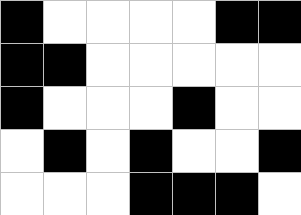[["black", "white", "white", "white", "white", "black", "black"], ["black", "black", "white", "white", "white", "white", "white"], ["black", "white", "white", "white", "black", "white", "white"], ["white", "black", "white", "black", "white", "white", "black"], ["white", "white", "white", "black", "black", "black", "white"]]